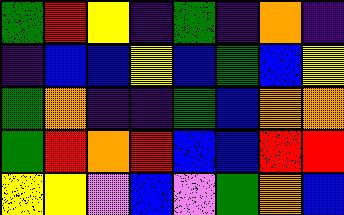[["green", "red", "yellow", "indigo", "green", "indigo", "orange", "indigo"], ["indigo", "blue", "blue", "yellow", "blue", "green", "blue", "yellow"], ["green", "orange", "indigo", "indigo", "green", "blue", "orange", "orange"], ["green", "red", "orange", "red", "blue", "blue", "red", "red"], ["yellow", "yellow", "violet", "blue", "violet", "green", "orange", "blue"]]